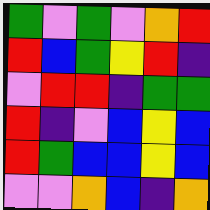[["green", "violet", "green", "violet", "orange", "red"], ["red", "blue", "green", "yellow", "red", "indigo"], ["violet", "red", "red", "indigo", "green", "green"], ["red", "indigo", "violet", "blue", "yellow", "blue"], ["red", "green", "blue", "blue", "yellow", "blue"], ["violet", "violet", "orange", "blue", "indigo", "orange"]]